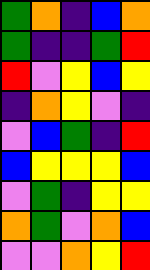[["green", "orange", "indigo", "blue", "orange"], ["green", "indigo", "indigo", "green", "red"], ["red", "violet", "yellow", "blue", "yellow"], ["indigo", "orange", "yellow", "violet", "indigo"], ["violet", "blue", "green", "indigo", "red"], ["blue", "yellow", "yellow", "yellow", "blue"], ["violet", "green", "indigo", "yellow", "yellow"], ["orange", "green", "violet", "orange", "blue"], ["violet", "violet", "orange", "yellow", "red"]]